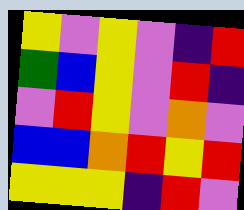[["yellow", "violet", "yellow", "violet", "indigo", "red"], ["green", "blue", "yellow", "violet", "red", "indigo"], ["violet", "red", "yellow", "violet", "orange", "violet"], ["blue", "blue", "orange", "red", "yellow", "red"], ["yellow", "yellow", "yellow", "indigo", "red", "violet"]]